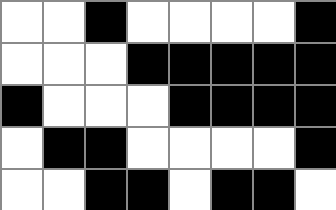[["white", "white", "black", "white", "white", "white", "white", "black"], ["white", "white", "white", "black", "black", "black", "black", "black"], ["black", "white", "white", "white", "black", "black", "black", "black"], ["white", "black", "black", "white", "white", "white", "white", "black"], ["white", "white", "black", "black", "white", "black", "black", "white"]]